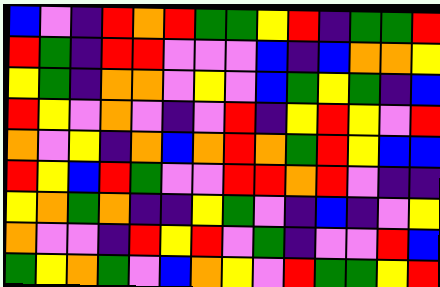[["blue", "violet", "indigo", "red", "orange", "red", "green", "green", "yellow", "red", "indigo", "green", "green", "red"], ["red", "green", "indigo", "red", "red", "violet", "violet", "violet", "blue", "indigo", "blue", "orange", "orange", "yellow"], ["yellow", "green", "indigo", "orange", "orange", "violet", "yellow", "violet", "blue", "green", "yellow", "green", "indigo", "blue"], ["red", "yellow", "violet", "orange", "violet", "indigo", "violet", "red", "indigo", "yellow", "red", "yellow", "violet", "red"], ["orange", "violet", "yellow", "indigo", "orange", "blue", "orange", "red", "orange", "green", "red", "yellow", "blue", "blue"], ["red", "yellow", "blue", "red", "green", "violet", "violet", "red", "red", "orange", "red", "violet", "indigo", "indigo"], ["yellow", "orange", "green", "orange", "indigo", "indigo", "yellow", "green", "violet", "indigo", "blue", "indigo", "violet", "yellow"], ["orange", "violet", "violet", "indigo", "red", "yellow", "red", "violet", "green", "indigo", "violet", "violet", "red", "blue"], ["green", "yellow", "orange", "green", "violet", "blue", "orange", "yellow", "violet", "red", "green", "green", "yellow", "red"]]